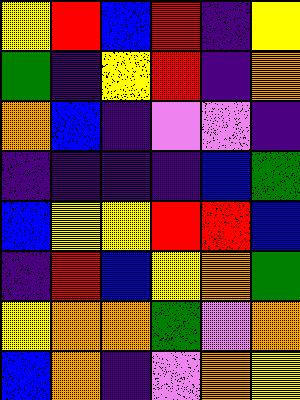[["yellow", "red", "blue", "red", "indigo", "yellow"], ["green", "indigo", "yellow", "red", "indigo", "orange"], ["orange", "blue", "indigo", "violet", "violet", "indigo"], ["indigo", "indigo", "indigo", "indigo", "blue", "green"], ["blue", "yellow", "yellow", "red", "red", "blue"], ["indigo", "red", "blue", "yellow", "orange", "green"], ["yellow", "orange", "orange", "green", "violet", "orange"], ["blue", "orange", "indigo", "violet", "orange", "yellow"]]